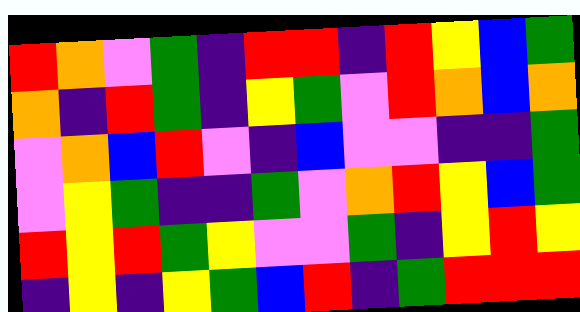[["red", "orange", "violet", "green", "indigo", "red", "red", "indigo", "red", "yellow", "blue", "green"], ["orange", "indigo", "red", "green", "indigo", "yellow", "green", "violet", "red", "orange", "blue", "orange"], ["violet", "orange", "blue", "red", "violet", "indigo", "blue", "violet", "violet", "indigo", "indigo", "green"], ["violet", "yellow", "green", "indigo", "indigo", "green", "violet", "orange", "red", "yellow", "blue", "green"], ["red", "yellow", "red", "green", "yellow", "violet", "violet", "green", "indigo", "yellow", "red", "yellow"], ["indigo", "yellow", "indigo", "yellow", "green", "blue", "red", "indigo", "green", "red", "red", "red"]]